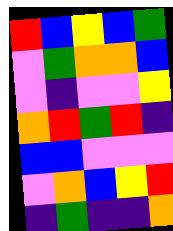[["red", "blue", "yellow", "blue", "green"], ["violet", "green", "orange", "orange", "blue"], ["violet", "indigo", "violet", "violet", "yellow"], ["orange", "red", "green", "red", "indigo"], ["blue", "blue", "violet", "violet", "violet"], ["violet", "orange", "blue", "yellow", "red"], ["indigo", "green", "indigo", "indigo", "orange"]]